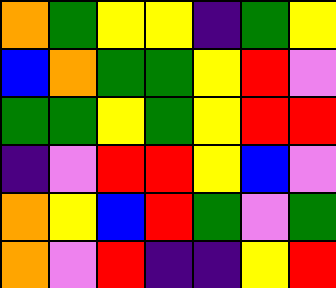[["orange", "green", "yellow", "yellow", "indigo", "green", "yellow"], ["blue", "orange", "green", "green", "yellow", "red", "violet"], ["green", "green", "yellow", "green", "yellow", "red", "red"], ["indigo", "violet", "red", "red", "yellow", "blue", "violet"], ["orange", "yellow", "blue", "red", "green", "violet", "green"], ["orange", "violet", "red", "indigo", "indigo", "yellow", "red"]]